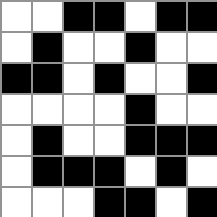[["white", "white", "black", "black", "white", "black", "black"], ["white", "black", "white", "white", "black", "white", "white"], ["black", "black", "white", "black", "white", "white", "black"], ["white", "white", "white", "white", "black", "white", "white"], ["white", "black", "white", "white", "black", "black", "black"], ["white", "black", "black", "black", "white", "black", "white"], ["white", "white", "white", "black", "black", "white", "black"]]